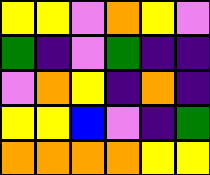[["yellow", "yellow", "violet", "orange", "yellow", "violet"], ["green", "indigo", "violet", "green", "indigo", "indigo"], ["violet", "orange", "yellow", "indigo", "orange", "indigo"], ["yellow", "yellow", "blue", "violet", "indigo", "green"], ["orange", "orange", "orange", "orange", "yellow", "yellow"]]